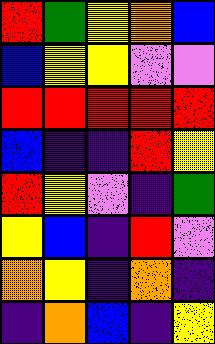[["red", "green", "yellow", "orange", "blue"], ["blue", "yellow", "yellow", "violet", "violet"], ["red", "red", "red", "red", "red"], ["blue", "indigo", "indigo", "red", "yellow"], ["red", "yellow", "violet", "indigo", "green"], ["yellow", "blue", "indigo", "red", "violet"], ["orange", "yellow", "indigo", "orange", "indigo"], ["indigo", "orange", "blue", "indigo", "yellow"]]